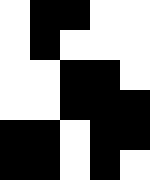[["white", "black", "black", "white", "white"], ["white", "black", "white", "white", "white"], ["white", "white", "black", "black", "white"], ["white", "white", "black", "black", "black"], ["black", "black", "white", "black", "black"], ["black", "black", "white", "black", "white"]]